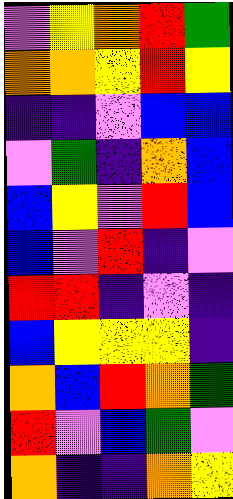[["violet", "yellow", "orange", "red", "green"], ["orange", "orange", "yellow", "red", "yellow"], ["indigo", "indigo", "violet", "blue", "blue"], ["violet", "green", "indigo", "orange", "blue"], ["blue", "yellow", "violet", "red", "blue"], ["blue", "violet", "red", "indigo", "violet"], ["red", "red", "indigo", "violet", "indigo"], ["blue", "yellow", "yellow", "yellow", "indigo"], ["orange", "blue", "red", "orange", "green"], ["red", "violet", "blue", "green", "violet"], ["orange", "indigo", "indigo", "orange", "yellow"]]